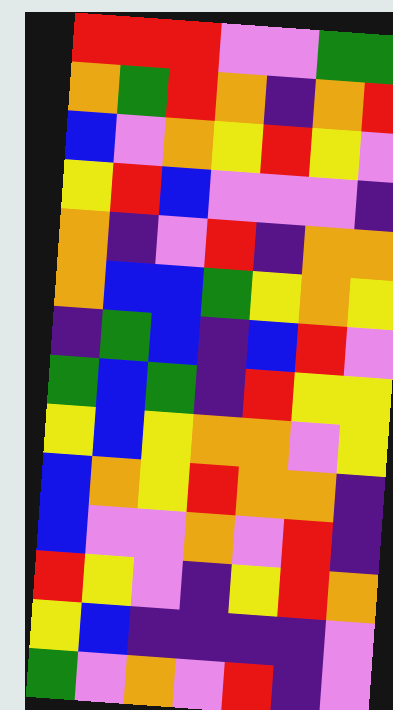[["red", "red", "red", "violet", "violet", "green", "green"], ["orange", "green", "red", "orange", "indigo", "orange", "red"], ["blue", "violet", "orange", "yellow", "red", "yellow", "violet"], ["yellow", "red", "blue", "violet", "violet", "violet", "indigo"], ["orange", "indigo", "violet", "red", "indigo", "orange", "orange"], ["orange", "blue", "blue", "green", "yellow", "orange", "yellow"], ["indigo", "green", "blue", "indigo", "blue", "red", "violet"], ["green", "blue", "green", "indigo", "red", "yellow", "yellow"], ["yellow", "blue", "yellow", "orange", "orange", "violet", "yellow"], ["blue", "orange", "yellow", "red", "orange", "orange", "indigo"], ["blue", "violet", "violet", "orange", "violet", "red", "indigo"], ["red", "yellow", "violet", "indigo", "yellow", "red", "orange"], ["yellow", "blue", "indigo", "indigo", "indigo", "indigo", "violet"], ["green", "violet", "orange", "violet", "red", "indigo", "violet"]]